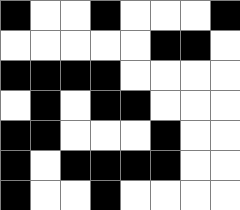[["black", "white", "white", "black", "white", "white", "white", "black"], ["white", "white", "white", "white", "white", "black", "black", "white"], ["black", "black", "black", "black", "white", "white", "white", "white"], ["white", "black", "white", "black", "black", "white", "white", "white"], ["black", "black", "white", "white", "white", "black", "white", "white"], ["black", "white", "black", "black", "black", "black", "white", "white"], ["black", "white", "white", "black", "white", "white", "white", "white"]]